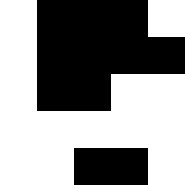[["white", "black", "black", "black", "white"], ["white", "black", "black", "black", "black"], ["white", "black", "black", "white", "white"], ["white", "white", "white", "white", "white"], ["white", "white", "black", "black", "white"]]